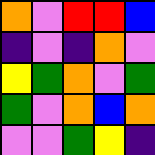[["orange", "violet", "red", "red", "blue"], ["indigo", "violet", "indigo", "orange", "violet"], ["yellow", "green", "orange", "violet", "green"], ["green", "violet", "orange", "blue", "orange"], ["violet", "violet", "green", "yellow", "indigo"]]